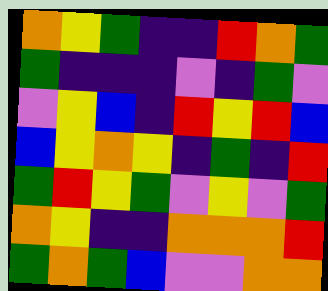[["orange", "yellow", "green", "indigo", "indigo", "red", "orange", "green"], ["green", "indigo", "indigo", "indigo", "violet", "indigo", "green", "violet"], ["violet", "yellow", "blue", "indigo", "red", "yellow", "red", "blue"], ["blue", "yellow", "orange", "yellow", "indigo", "green", "indigo", "red"], ["green", "red", "yellow", "green", "violet", "yellow", "violet", "green"], ["orange", "yellow", "indigo", "indigo", "orange", "orange", "orange", "red"], ["green", "orange", "green", "blue", "violet", "violet", "orange", "orange"]]